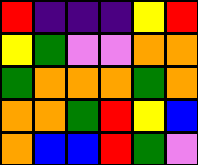[["red", "indigo", "indigo", "indigo", "yellow", "red"], ["yellow", "green", "violet", "violet", "orange", "orange"], ["green", "orange", "orange", "orange", "green", "orange"], ["orange", "orange", "green", "red", "yellow", "blue"], ["orange", "blue", "blue", "red", "green", "violet"]]